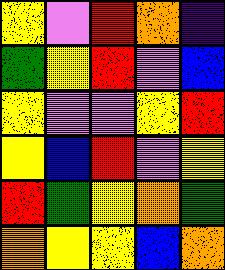[["yellow", "violet", "red", "orange", "indigo"], ["green", "yellow", "red", "violet", "blue"], ["yellow", "violet", "violet", "yellow", "red"], ["yellow", "blue", "red", "violet", "yellow"], ["red", "green", "yellow", "orange", "green"], ["orange", "yellow", "yellow", "blue", "orange"]]